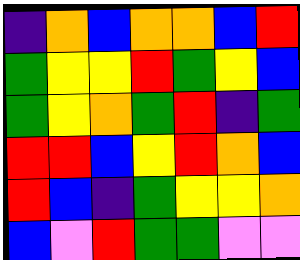[["indigo", "orange", "blue", "orange", "orange", "blue", "red"], ["green", "yellow", "yellow", "red", "green", "yellow", "blue"], ["green", "yellow", "orange", "green", "red", "indigo", "green"], ["red", "red", "blue", "yellow", "red", "orange", "blue"], ["red", "blue", "indigo", "green", "yellow", "yellow", "orange"], ["blue", "violet", "red", "green", "green", "violet", "violet"]]